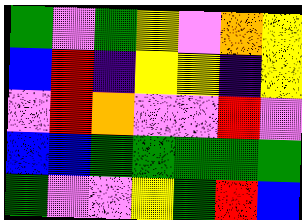[["green", "violet", "green", "yellow", "violet", "orange", "yellow"], ["blue", "red", "indigo", "yellow", "yellow", "indigo", "yellow"], ["violet", "red", "orange", "violet", "violet", "red", "violet"], ["blue", "blue", "green", "green", "green", "green", "green"], ["green", "violet", "violet", "yellow", "green", "red", "blue"]]